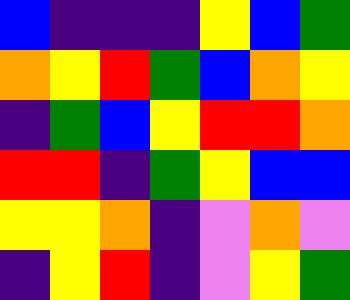[["blue", "indigo", "indigo", "indigo", "yellow", "blue", "green"], ["orange", "yellow", "red", "green", "blue", "orange", "yellow"], ["indigo", "green", "blue", "yellow", "red", "red", "orange"], ["red", "red", "indigo", "green", "yellow", "blue", "blue"], ["yellow", "yellow", "orange", "indigo", "violet", "orange", "violet"], ["indigo", "yellow", "red", "indigo", "violet", "yellow", "green"]]